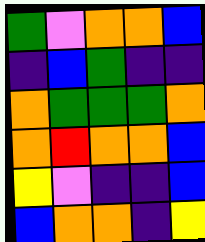[["green", "violet", "orange", "orange", "blue"], ["indigo", "blue", "green", "indigo", "indigo"], ["orange", "green", "green", "green", "orange"], ["orange", "red", "orange", "orange", "blue"], ["yellow", "violet", "indigo", "indigo", "blue"], ["blue", "orange", "orange", "indigo", "yellow"]]